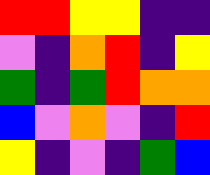[["red", "red", "yellow", "yellow", "indigo", "indigo"], ["violet", "indigo", "orange", "red", "indigo", "yellow"], ["green", "indigo", "green", "red", "orange", "orange"], ["blue", "violet", "orange", "violet", "indigo", "red"], ["yellow", "indigo", "violet", "indigo", "green", "blue"]]